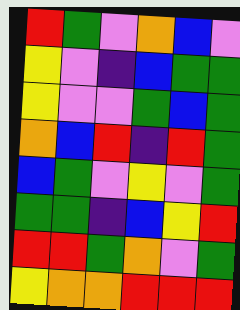[["red", "green", "violet", "orange", "blue", "violet"], ["yellow", "violet", "indigo", "blue", "green", "green"], ["yellow", "violet", "violet", "green", "blue", "green"], ["orange", "blue", "red", "indigo", "red", "green"], ["blue", "green", "violet", "yellow", "violet", "green"], ["green", "green", "indigo", "blue", "yellow", "red"], ["red", "red", "green", "orange", "violet", "green"], ["yellow", "orange", "orange", "red", "red", "red"]]